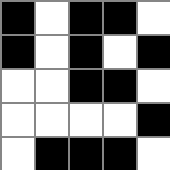[["black", "white", "black", "black", "white"], ["black", "white", "black", "white", "black"], ["white", "white", "black", "black", "white"], ["white", "white", "white", "white", "black"], ["white", "black", "black", "black", "white"]]